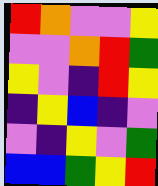[["red", "orange", "violet", "violet", "yellow"], ["violet", "violet", "orange", "red", "green"], ["yellow", "violet", "indigo", "red", "yellow"], ["indigo", "yellow", "blue", "indigo", "violet"], ["violet", "indigo", "yellow", "violet", "green"], ["blue", "blue", "green", "yellow", "red"]]